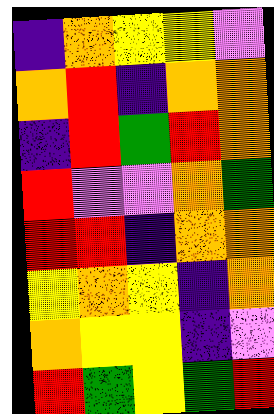[["indigo", "orange", "yellow", "yellow", "violet"], ["orange", "red", "indigo", "orange", "orange"], ["indigo", "red", "green", "red", "orange"], ["red", "violet", "violet", "orange", "green"], ["red", "red", "indigo", "orange", "orange"], ["yellow", "orange", "yellow", "indigo", "orange"], ["orange", "yellow", "yellow", "indigo", "violet"], ["red", "green", "yellow", "green", "red"]]